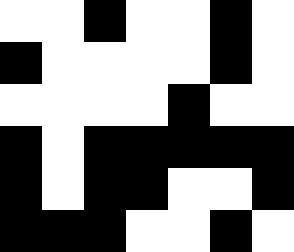[["white", "white", "black", "white", "white", "black", "white"], ["black", "white", "white", "white", "white", "black", "white"], ["white", "white", "white", "white", "black", "white", "white"], ["black", "white", "black", "black", "black", "black", "black"], ["black", "white", "black", "black", "white", "white", "black"], ["black", "black", "black", "white", "white", "black", "white"]]